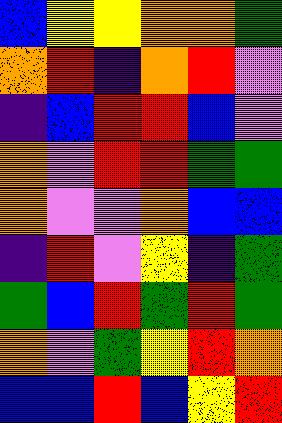[["blue", "yellow", "yellow", "orange", "orange", "green"], ["orange", "red", "indigo", "orange", "red", "violet"], ["indigo", "blue", "red", "red", "blue", "violet"], ["orange", "violet", "red", "red", "green", "green"], ["orange", "violet", "violet", "orange", "blue", "blue"], ["indigo", "red", "violet", "yellow", "indigo", "green"], ["green", "blue", "red", "green", "red", "green"], ["orange", "violet", "green", "yellow", "red", "orange"], ["blue", "blue", "red", "blue", "yellow", "red"]]